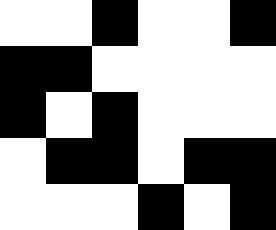[["white", "white", "black", "white", "white", "black"], ["black", "black", "white", "white", "white", "white"], ["black", "white", "black", "white", "white", "white"], ["white", "black", "black", "white", "black", "black"], ["white", "white", "white", "black", "white", "black"]]